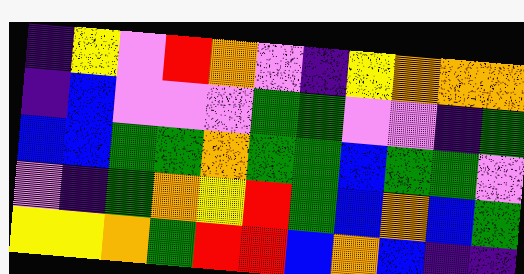[["indigo", "yellow", "violet", "red", "orange", "violet", "indigo", "yellow", "orange", "orange", "orange"], ["indigo", "blue", "violet", "violet", "violet", "green", "green", "violet", "violet", "indigo", "green"], ["blue", "blue", "green", "green", "orange", "green", "green", "blue", "green", "green", "violet"], ["violet", "indigo", "green", "orange", "yellow", "red", "green", "blue", "orange", "blue", "green"], ["yellow", "yellow", "orange", "green", "red", "red", "blue", "orange", "blue", "indigo", "indigo"]]